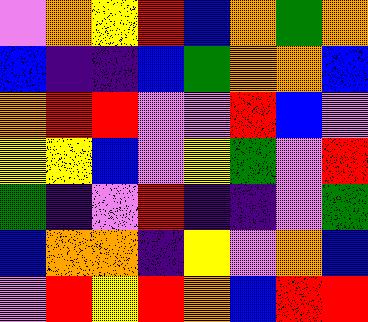[["violet", "orange", "yellow", "red", "blue", "orange", "green", "orange"], ["blue", "indigo", "indigo", "blue", "green", "orange", "orange", "blue"], ["orange", "red", "red", "violet", "violet", "red", "blue", "violet"], ["yellow", "yellow", "blue", "violet", "yellow", "green", "violet", "red"], ["green", "indigo", "violet", "red", "indigo", "indigo", "violet", "green"], ["blue", "orange", "orange", "indigo", "yellow", "violet", "orange", "blue"], ["violet", "red", "yellow", "red", "orange", "blue", "red", "red"]]